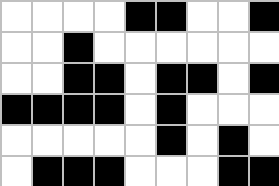[["white", "white", "white", "white", "black", "black", "white", "white", "black"], ["white", "white", "black", "white", "white", "white", "white", "white", "white"], ["white", "white", "black", "black", "white", "black", "black", "white", "black"], ["black", "black", "black", "black", "white", "black", "white", "white", "white"], ["white", "white", "white", "white", "white", "black", "white", "black", "white"], ["white", "black", "black", "black", "white", "white", "white", "black", "black"]]